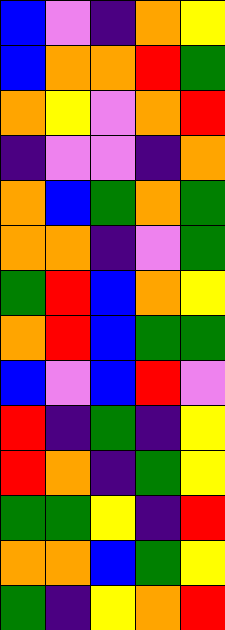[["blue", "violet", "indigo", "orange", "yellow"], ["blue", "orange", "orange", "red", "green"], ["orange", "yellow", "violet", "orange", "red"], ["indigo", "violet", "violet", "indigo", "orange"], ["orange", "blue", "green", "orange", "green"], ["orange", "orange", "indigo", "violet", "green"], ["green", "red", "blue", "orange", "yellow"], ["orange", "red", "blue", "green", "green"], ["blue", "violet", "blue", "red", "violet"], ["red", "indigo", "green", "indigo", "yellow"], ["red", "orange", "indigo", "green", "yellow"], ["green", "green", "yellow", "indigo", "red"], ["orange", "orange", "blue", "green", "yellow"], ["green", "indigo", "yellow", "orange", "red"]]